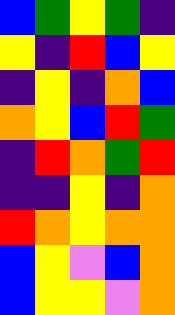[["blue", "green", "yellow", "green", "indigo"], ["yellow", "indigo", "red", "blue", "yellow"], ["indigo", "yellow", "indigo", "orange", "blue"], ["orange", "yellow", "blue", "red", "green"], ["indigo", "red", "orange", "green", "red"], ["indigo", "indigo", "yellow", "indigo", "orange"], ["red", "orange", "yellow", "orange", "orange"], ["blue", "yellow", "violet", "blue", "orange"], ["blue", "yellow", "yellow", "violet", "orange"]]